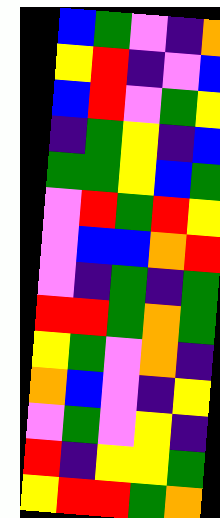[["blue", "green", "violet", "indigo", "orange"], ["yellow", "red", "indigo", "violet", "blue"], ["blue", "red", "violet", "green", "yellow"], ["indigo", "green", "yellow", "indigo", "blue"], ["green", "green", "yellow", "blue", "green"], ["violet", "red", "green", "red", "yellow"], ["violet", "blue", "blue", "orange", "red"], ["violet", "indigo", "green", "indigo", "green"], ["red", "red", "green", "orange", "green"], ["yellow", "green", "violet", "orange", "indigo"], ["orange", "blue", "violet", "indigo", "yellow"], ["violet", "green", "violet", "yellow", "indigo"], ["red", "indigo", "yellow", "yellow", "green"], ["yellow", "red", "red", "green", "orange"]]